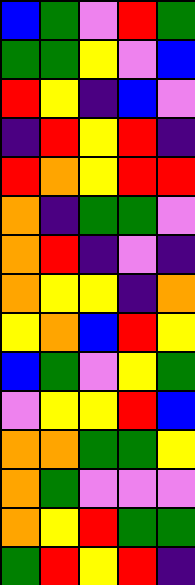[["blue", "green", "violet", "red", "green"], ["green", "green", "yellow", "violet", "blue"], ["red", "yellow", "indigo", "blue", "violet"], ["indigo", "red", "yellow", "red", "indigo"], ["red", "orange", "yellow", "red", "red"], ["orange", "indigo", "green", "green", "violet"], ["orange", "red", "indigo", "violet", "indigo"], ["orange", "yellow", "yellow", "indigo", "orange"], ["yellow", "orange", "blue", "red", "yellow"], ["blue", "green", "violet", "yellow", "green"], ["violet", "yellow", "yellow", "red", "blue"], ["orange", "orange", "green", "green", "yellow"], ["orange", "green", "violet", "violet", "violet"], ["orange", "yellow", "red", "green", "green"], ["green", "red", "yellow", "red", "indigo"]]